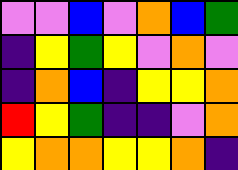[["violet", "violet", "blue", "violet", "orange", "blue", "green"], ["indigo", "yellow", "green", "yellow", "violet", "orange", "violet"], ["indigo", "orange", "blue", "indigo", "yellow", "yellow", "orange"], ["red", "yellow", "green", "indigo", "indigo", "violet", "orange"], ["yellow", "orange", "orange", "yellow", "yellow", "orange", "indigo"]]